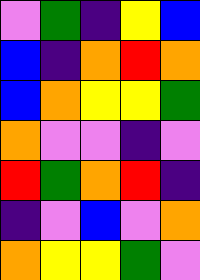[["violet", "green", "indigo", "yellow", "blue"], ["blue", "indigo", "orange", "red", "orange"], ["blue", "orange", "yellow", "yellow", "green"], ["orange", "violet", "violet", "indigo", "violet"], ["red", "green", "orange", "red", "indigo"], ["indigo", "violet", "blue", "violet", "orange"], ["orange", "yellow", "yellow", "green", "violet"]]